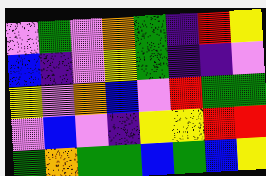[["violet", "green", "violet", "orange", "green", "indigo", "red", "yellow"], ["blue", "indigo", "violet", "yellow", "green", "indigo", "indigo", "violet"], ["yellow", "violet", "orange", "blue", "violet", "red", "green", "green"], ["violet", "blue", "violet", "indigo", "yellow", "yellow", "red", "red"], ["green", "orange", "green", "green", "blue", "green", "blue", "yellow"]]